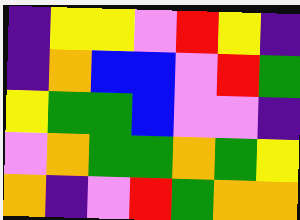[["indigo", "yellow", "yellow", "violet", "red", "yellow", "indigo"], ["indigo", "orange", "blue", "blue", "violet", "red", "green"], ["yellow", "green", "green", "blue", "violet", "violet", "indigo"], ["violet", "orange", "green", "green", "orange", "green", "yellow"], ["orange", "indigo", "violet", "red", "green", "orange", "orange"]]